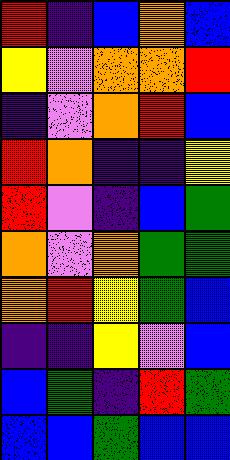[["red", "indigo", "blue", "orange", "blue"], ["yellow", "violet", "orange", "orange", "red"], ["indigo", "violet", "orange", "red", "blue"], ["red", "orange", "indigo", "indigo", "yellow"], ["red", "violet", "indigo", "blue", "green"], ["orange", "violet", "orange", "green", "green"], ["orange", "red", "yellow", "green", "blue"], ["indigo", "indigo", "yellow", "violet", "blue"], ["blue", "green", "indigo", "red", "green"], ["blue", "blue", "green", "blue", "blue"]]